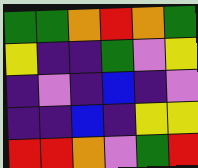[["green", "green", "orange", "red", "orange", "green"], ["yellow", "indigo", "indigo", "green", "violet", "yellow"], ["indigo", "violet", "indigo", "blue", "indigo", "violet"], ["indigo", "indigo", "blue", "indigo", "yellow", "yellow"], ["red", "red", "orange", "violet", "green", "red"]]